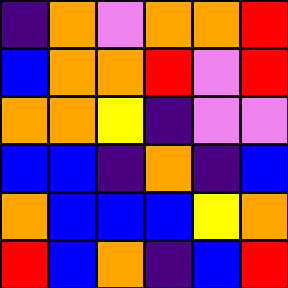[["indigo", "orange", "violet", "orange", "orange", "red"], ["blue", "orange", "orange", "red", "violet", "red"], ["orange", "orange", "yellow", "indigo", "violet", "violet"], ["blue", "blue", "indigo", "orange", "indigo", "blue"], ["orange", "blue", "blue", "blue", "yellow", "orange"], ["red", "blue", "orange", "indigo", "blue", "red"]]